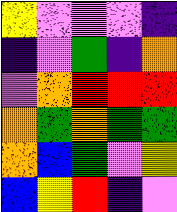[["yellow", "violet", "violet", "violet", "indigo"], ["indigo", "violet", "green", "indigo", "orange"], ["violet", "orange", "red", "red", "red"], ["orange", "green", "orange", "green", "green"], ["orange", "blue", "green", "violet", "yellow"], ["blue", "yellow", "red", "indigo", "violet"]]